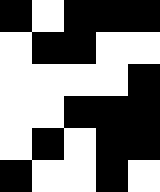[["black", "white", "black", "black", "black"], ["white", "black", "black", "white", "white"], ["white", "white", "white", "white", "black"], ["white", "white", "black", "black", "black"], ["white", "black", "white", "black", "black"], ["black", "white", "white", "black", "white"]]